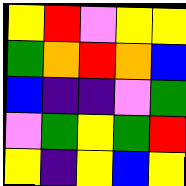[["yellow", "red", "violet", "yellow", "yellow"], ["green", "orange", "red", "orange", "blue"], ["blue", "indigo", "indigo", "violet", "green"], ["violet", "green", "yellow", "green", "red"], ["yellow", "indigo", "yellow", "blue", "yellow"]]